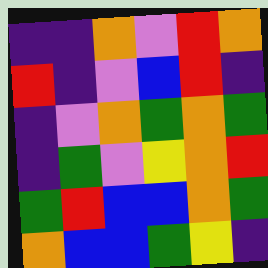[["indigo", "indigo", "orange", "violet", "red", "orange"], ["red", "indigo", "violet", "blue", "red", "indigo"], ["indigo", "violet", "orange", "green", "orange", "green"], ["indigo", "green", "violet", "yellow", "orange", "red"], ["green", "red", "blue", "blue", "orange", "green"], ["orange", "blue", "blue", "green", "yellow", "indigo"]]